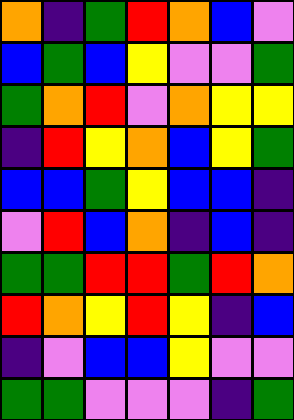[["orange", "indigo", "green", "red", "orange", "blue", "violet"], ["blue", "green", "blue", "yellow", "violet", "violet", "green"], ["green", "orange", "red", "violet", "orange", "yellow", "yellow"], ["indigo", "red", "yellow", "orange", "blue", "yellow", "green"], ["blue", "blue", "green", "yellow", "blue", "blue", "indigo"], ["violet", "red", "blue", "orange", "indigo", "blue", "indigo"], ["green", "green", "red", "red", "green", "red", "orange"], ["red", "orange", "yellow", "red", "yellow", "indigo", "blue"], ["indigo", "violet", "blue", "blue", "yellow", "violet", "violet"], ["green", "green", "violet", "violet", "violet", "indigo", "green"]]